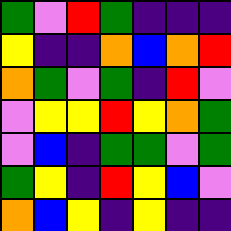[["green", "violet", "red", "green", "indigo", "indigo", "indigo"], ["yellow", "indigo", "indigo", "orange", "blue", "orange", "red"], ["orange", "green", "violet", "green", "indigo", "red", "violet"], ["violet", "yellow", "yellow", "red", "yellow", "orange", "green"], ["violet", "blue", "indigo", "green", "green", "violet", "green"], ["green", "yellow", "indigo", "red", "yellow", "blue", "violet"], ["orange", "blue", "yellow", "indigo", "yellow", "indigo", "indigo"]]